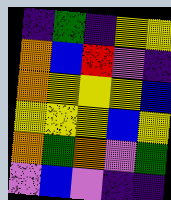[["indigo", "green", "indigo", "yellow", "yellow"], ["orange", "blue", "red", "violet", "indigo"], ["orange", "yellow", "yellow", "yellow", "blue"], ["yellow", "yellow", "yellow", "blue", "yellow"], ["orange", "green", "orange", "violet", "green"], ["violet", "blue", "violet", "indigo", "indigo"]]